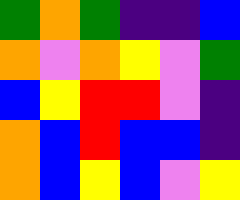[["green", "orange", "green", "indigo", "indigo", "blue"], ["orange", "violet", "orange", "yellow", "violet", "green"], ["blue", "yellow", "red", "red", "violet", "indigo"], ["orange", "blue", "red", "blue", "blue", "indigo"], ["orange", "blue", "yellow", "blue", "violet", "yellow"]]